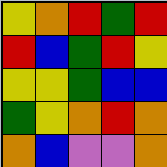[["yellow", "orange", "red", "green", "red"], ["red", "blue", "green", "red", "yellow"], ["yellow", "yellow", "green", "blue", "blue"], ["green", "yellow", "orange", "red", "orange"], ["orange", "blue", "violet", "violet", "orange"]]